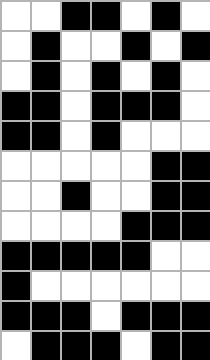[["white", "white", "black", "black", "white", "black", "white"], ["white", "black", "white", "white", "black", "white", "black"], ["white", "black", "white", "black", "white", "black", "white"], ["black", "black", "white", "black", "black", "black", "white"], ["black", "black", "white", "black", "white", "white", "white"], ["white", "white", "white", "white", "white", "black", "black"], ["white", "white", "black", "white", "white", "black", "black"], ["white", "white", "white", "white", "black", "black", "black"], ["black", "black", "black", "black", "black", "white", "white"], ["black", "white", "white", "white", "white", "white", "white"], ["black", "black", "black", "white", "black", "black", "black"], ["white", "black", "black", "black", "white", "black", "black"]]